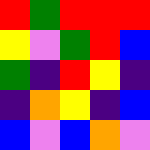[["red", "green", "red", "red", "red"], ["yellow", "violet", "green", "red", "blue"], ["green", "indigo", "red", "yellow", "indigo"], ["indigo", "orange", "yellow", "indigo", "blue"], ["blue", "violet", "blue", "orange", "violet"]]